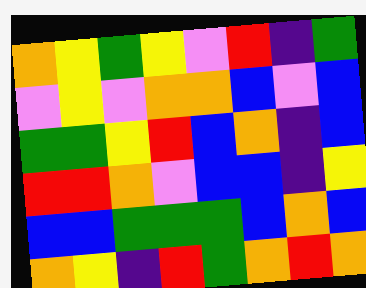[["orange", "yellow", "green", "yellow", "violet", "red", "indigo", "green"], ["violet", "yellow", "violet", "orange", "orange", "blue", "violet", "blue"], ["green", "green", "yellow", "red", "blue", "orange", "indigo", "blue"], ["red", "red", "orange", "violet", "blue", "blue", "indigo", "yellow"], ["blue", "blue", "green", "green", "green", "blue", "orange", "blue"], ["orange", "yellow", "indigo", "red", "green", "orange", "red", "orange"]]